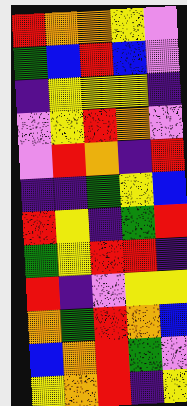[["red", "orange", "orange", "yellow", "violet"], ["green", "blue", "red", "blue", "violet"], ["indigo", "yellow", "yellow", "yellow", "indigo"], ["violet", "yellow", "red", "orange", "violet"], ["violet", "red", "orange", "indigo", "red"], ["indigo", "indigo", "green", "yellow", "blue"], ["red", "yellow", "indigo", "green", "red"], ["green", "yellow", "red", "red", "indigo"], ["red", "indigo", "violet", "yellow", "yellow"], ["orange", "green", "red", "orange", "blue"], ["blue", "orange", "red", "green", "violet"], ["yellow", "orange", "red", "indigo", "yellow"]]